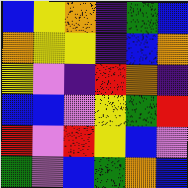[["blue", "yellow", "orange", "indigo", "green", "blue"], ["orange", "yellow", "yellow", "indigo", "blue", "orange"], ["yellow", "violet", "indigo", "red", "orange", "indigo"], ["blue", "blue", "violet", "yellow", "green", "red"], ["red", "violet", "red", "yellow", "blue", "violet"], ["green", "violet", "blue", "green", "orange", "blue"]]